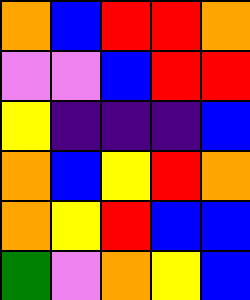[["orange", "blue", "red", "red", "orange"], ["violet", "violet", "blue", "red", "red"], ["yellow", "indigo", "indigo", "indigo", "blue"], ["orange", "blue", "yellow", "red", "orange"], ["orange", "yellow", "red", "blue", "blue"], ["green", "violet", "orange", "yellow", "blue"]]